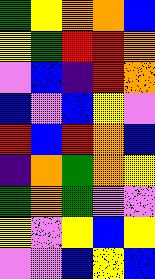[["green", "yellow", "orange", "orange", "blue"], ["yellow", "green", "red", "red", "orange"], ["violet", "blue", "indigo", "red", "orange"], ["blue", "violet", "blue", "yellow", "violet"], ["red", "blue", "red", "orange", "blue"], ["indigo", "orange", "green", "orange", "yellow"], ["green", "orange", "green", "violet", "violet"], ["yellow", "violet", "yellow", "blue", "yellow"], ["violet", "violet", "blue", "yellow", "blue"]]